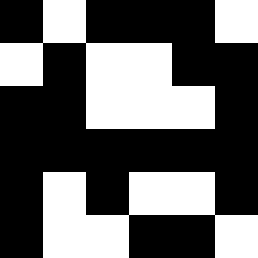[["black", "white", "black", "black", "black", "white"], ["white", "black", "white", "white", "black", "black"], ["black", "black", "white", "white", "white", "black"], ["black", "black", "black", "black", "black", "black"], ["black", "white", "black", "white", "white", "black"], ["black", "white", "white", "black", "black", "white"]]